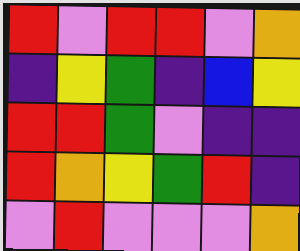[["red", "violet", "red", "red", "violet", "orange"], ["indigo", "yellow", "green", "indigo", "blue", "yellow"], ["red", "red", "green", "violet", "indigo", "indigo"], ["red", "orange", "yellow", "green", "red", "indigo"], ["violet", "red", "violet", "violet", "violet", "orange"]]